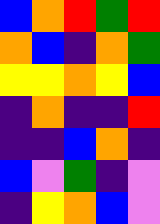[["blue", "orange", "red", "green", "red"], ["orange", "blue", "indigo", "orange", "green"], ["yellow", "yellow", "orange", "yellow", "blue"], ["indigo", "orange", "indigo", "indigo", "red"], ["indigo", "indigo", "blue", "orange", "indigo"], ["blue", "violet", "green", "indigo", "violet"], ["indigo", "yellow", "orange", "blue", "violet"]]